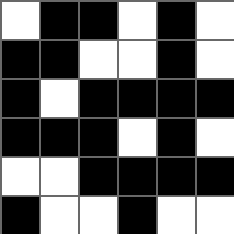[["white", "black", "black", "white", "black", "white"], ["black", "black", "white", "white", "black", "white"], ["black", "white", "black", "black", "black", "black"], ["black", "black", "black", "white", "black", "white"], ["white", "white", "black", "black", "black", "black"], ["black", "white", "white", "black", "white", "white"]]